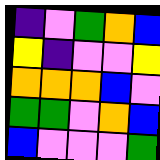[["indigo", "violet", "green", "orange", "blue"], ["yellow", "indigo", "violet", "violet", "yellow"], ["orange", "orange", "orange", "blue", "violet"], ["green", "green", "violet", "orange", "blue"], ["blue", "violet", "violet", "violet", "green"]]